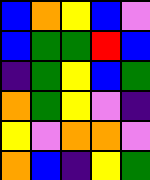[["blue", "orange", "yellow", "blue", "violet"], ["blue", "green", "green", "red", "blue"], ["indigo", "green", "yellow", "blue", "green"], ["orange", "green", "yellow", "violet", "indigo"], ["yellow", "violet", "orange", "orange", "violet"], ["orange", "blue", "indigo", "yellow", "green"]]